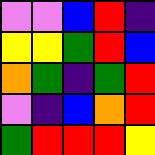[["violet", "violet", "blue", "red", "indigo"], ["yellow", "yellow", "green", "red", "blue"], ["orange", "green", "indigo", "green", "red"], ["violet", "indigo", "blue", "orange", "red"], ["green", "red", "red", "red", "yellow"]]